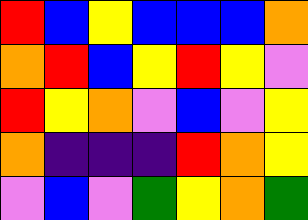[["red", "blue", "yellow", "blue", "blue", "blue", "orange"], ["orange", "red", "blue", "yellow", "red", "yellow", "violet"], ["red", "yellow", "orange", "violet", "blue", "violet", "yellow"], ["orange", "indigo", "indigo", "indigo", "red", "orange", "yellow"], ["violet", "blue", "violet", "green", "yellow", "orange", "green"]]